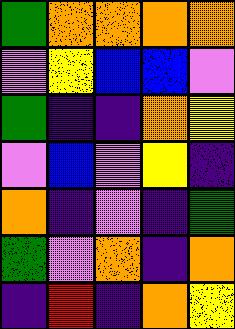[["green", "orange", "orange", "orange", "orange"], ["violet", "yellow", "blue", "blue", "violet"], ["green", "indigo", "indigo", "orange", "yellow"], ["violet", "blue", "violet", "yellow", "indigo"], ["orange", "indigo", "violet", "indigo", "green"], ["green", "violet", "orange", "indigo", "orange"], ["indigo", "red", "indigo", "orange", "yellow"]]